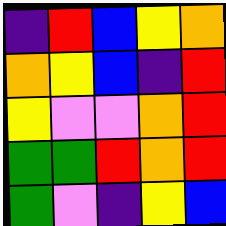[["indigo", "red", "blue", "yellow", "orange"], ["orange", "yellow", "blue", "indigo", "red"], ["yellow", "violet", "violet", "orange", "red"], ["green", "green", "red", "orange", "red"], ["green", "violet", "indigo", "yellow", "blue"]]